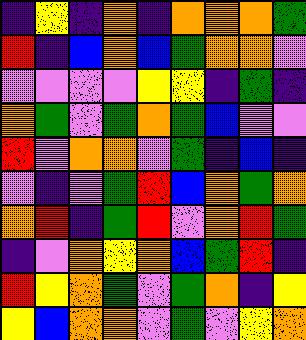[["indigo", "yellow", "indigo", "orange", "indigo", "orange", "orange", "orange", "green"], ["red", "indigo", "blue", "orange", "blue", "green", "orange", "orange", "violet"], ["violet", "violet", "violet", "violet", "yellow", "yellow", "indigo", "green", "indigo"], ["orange", "green", "violet", "green", "orange", "green", "blue", "violet", "violet"], ["red", "violet", "orange", "orange", "violet", "green", "indigo", "blue", "indigo"], ["violet", "indigo", "violet", "green", "red", "blue", "orange", "green", "orange"], ["orange", "red", "indigo", "green", "red", "violet", "orange", "red", "green"], ["indigo", "violet", "orange", "yellow", "orange", "blue", "green", "red", "indigo"], ["red", "yellow", "orange", "green", "violet", "green", "orange", "indigo", "yellow"], ["yellow", "blue", "orange", "orange", "violet", "green", "violet", "yellow", "orange"]]